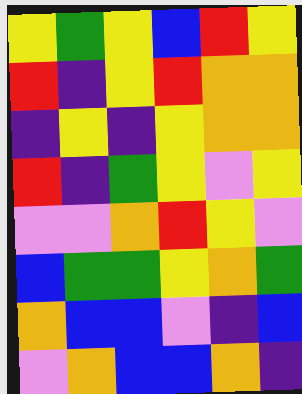[["yellow", "green", "yellow", "blue", "red", "yellow"], ["red", "indigo", "yellow", "red", "orange", "orange"], ["indigo", "yellow", "indigo", "yellow", "orange", "orange"], ["red", "indigo", "green", "yellow", "violet", "yellow"], ["violet", "violet", "orange", "red", "yellow", "violet"], ["blue", "green", "green", "yellow", "orange", "green"], ["orange", "blue", "blue", "violet", "indigo", "blue"], ["violet", "orange", "blue", "blue", "orange", "indigo"]]